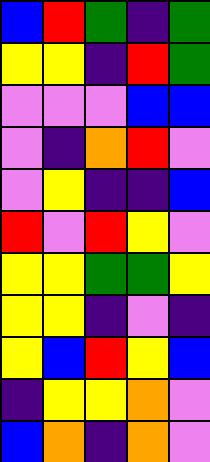[["blue", "red", "green", "indigo", "green"], ["yellow", "yellow", "indigo", "red", "green"], ["violet", "violet", "violet", "blue", "blue"], ["violet", "indigo", "orange", "red", "violet"], ["violet", "yellow", "indigo", "indigo", "blue"], ["red", "violet", "red", "yellow", "violet"], ["yellow", "yellow", "green", "green", "yellow"], ["yellow", "yellow", "indigo", "violet", "indigo"], ["yellow", "blue", "red", "yellow", "blue"], ["indigo", "yellow", "yellow", "orange", "violet"], ["blue", "orange", "indigo", "orange", "violet"]]